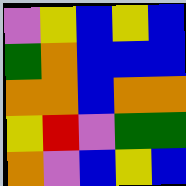[["violet", "yellow", "blue", "yellow", "blue"], ["green", "orange", "blue", "blue", "blue"], ["orange", "orange", "blue", "orange", "orange"], ["yellow", "red", "violet", "green", "green"], ["orange", "violet", "blue", "yellow", "blue"]]